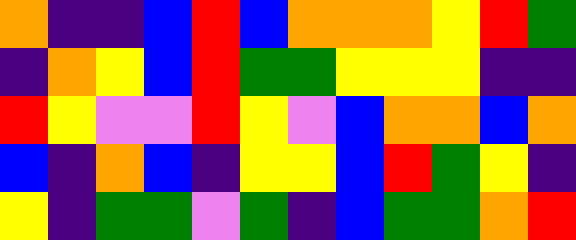[["orange", "indigo", "indigo", "blue", "red", "blue", "orange", "orange", "orange", "yellow", "red", "green"], ["indigo", "orange", "yellow", "blue", "red", "green", "green", "yellow", "yellow", "yellow", "indigo", "indigo"], ["red", "yellow", "violet", "violet", "red", "yellow", "violet", "blue", "orange", "orange", "blue", "orange"], ["blue", "indigo", "orange", "blue", "indigo", "yellow", "yellow", "blue", "red", "green", "yellow", "indigo"], ["yellow", "indigo", "green", "green", "violet", "green", "indigo", "blue", "green", "green", "orange", "red"]]